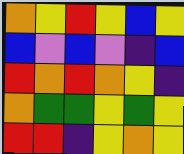[["orange", "yellow", "red", "yellow", "blue", "yellow"], ["blue", "violet", "blue", "violet", "indigo", "blue"], ["red", "orange", "red", "orange", "yellow", "indigo"], ["orange", "green", "green", "yellow", "green", "yellow"], ["red", "red", "indigo", "yellow", "orange", "yellow"]]